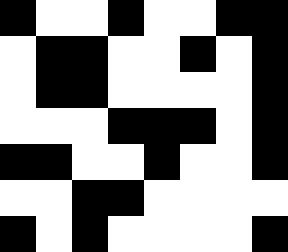[["black", "white", "white", "black", "white", "white", "black", "black"], ["white", "black", "black", "white", "white", "black", "white", "black"], ["white", "black", "black", "white", "white", "white", "white", "black"], ["white", "white", "white", "black", "black", "black", "white", "black"], ["black", "black", "white", "white", "black", "white", "white", "black"], ["white", "white", "black", "black", "white", "white", "white", "white"], ["black", "white", "black", "white", "white", "white", "white", "black"]]